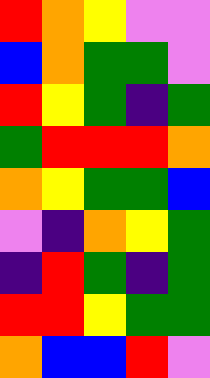[["red", "orange", "yellow", "violet", "violet"], ["blue", "orange", "green", "green", "violet"], ["red", "yellow", "green", "indigo", "green"], ["green", "red", "red", "red", "orange"], ["orange", "yellow", "green", "green", "blue"], ["violet", "indigo", "orange", "yellow", "green"], ["indigo", "red", "green", "indigo", "green"], ["red", "red", "yellow", "green", "green"], ["orange", "blue", "blue", "red", "violet"]]